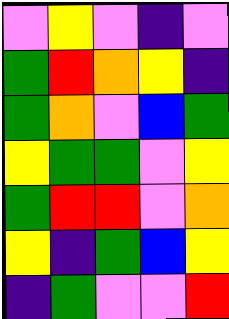[["violet", "yellow", "violet", "indigo", "violet"], ["green", "red", "orange", "yellow", "indigo"], ["green", "orange", "violet", "blue", "green"], ["yellow", "green", "green", "violet", "yellow"], ["green", "red", "red", "violet", "orange"], ["yellow", "indigo", "green", "blue", "yellow"], ["indigo", "green", "violet", "violet", "red"]]